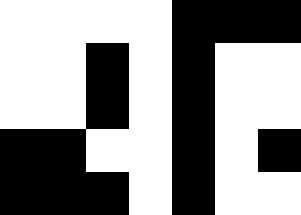[["white", "white", "white", "white", "black", "black", "black"], ["white", "white", "black", "white", "black", "white", "white"], ["white", "white", "black", "white", "black", "white", "white"], ["black", "black", "white", "white", "black", "white", "black"], ["black", "black", "black", "white", "black", "white", "white"]]